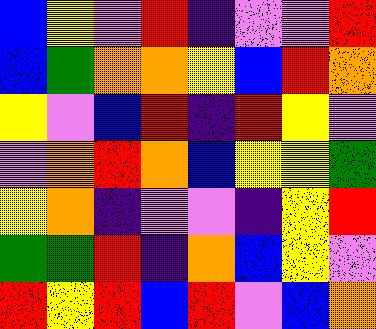[["blue", "yellow", "violet", "red", "indigo", "violet", "violet", "red"], ["blue", "green", "orange", "orange", "yellow", "blue", "red", "orange"], ["yellow", "violet", "blue", "red", "indigo", "red", "yellow", "violet"], ["violet", "orange", "red", "orange", "blue", "yellow", "yellow", "green"], ["yellow", "orange", "indigo", "violet", "violet", "indigo", "yellow", "red"], ["green", "green", "red", "indigo", "orange", "blue", "yellow", "violet"], ["red", "yellow", "red", "blue", "red", "violet", "blue", "orange"]]